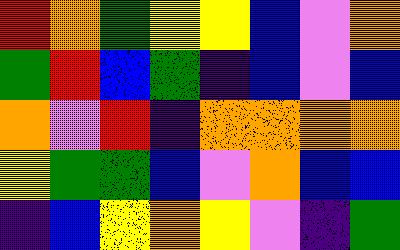[["red", "orange", "green", "yellow", "yellow", "blue", "violet", "orange"], ["green", "red", "blue", "green", "indigo", "blue", "violet", "blue"], ["orange", "violet", "red", "indigo", "orange", "orange", "orange", "orange"], ["yellow", "green", "green", "blue", "violet", "orange", "blue", "blue"], ["indigo", "blue", "yellow", "orange", "yellow", "violet", "indigo", "green"]]